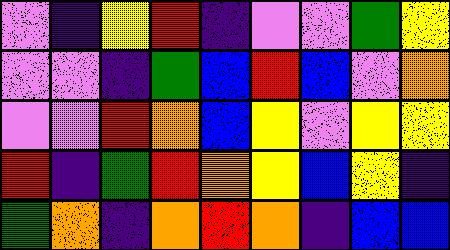[["violet", "indigo", "yellow", "red", "indigo", "violet", "violet", "green", "yellow"], ["violet", "violet", "indigo", "green", "blue", "red", "blue", "violet", "orange"], ["violet", "violet", "red", "orange", "blue", "yellow", "violet", "yellow", "yellow"], ["red", "indigo", "green", "red", "orange", "yellow", "blue", "yellow", "indigo"], ["green", "orange", "indigo", "orange", "red", "orange", "indigo", "blue", "blue"]]